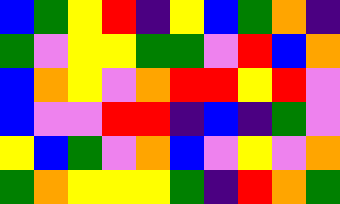[["blue", "green", "yellow", "red", "indigo", "yellow", "blue", "green", "orange", "indigo"], ["green", "violet", "yellow", "yellow", "green", "green", "violet", "red", "blue", "orange"], ["blue", "orange", "yellow", "violet", "orange", "red", "red", "yellow", "red", "violet"], ["blue", "violet", "violet", "red", "red", "indigo", "blue", "indigo", "green", "violet"], ["yellow", "blue", "green", "violet", "orange", "blue", "violet", "yellow", "violet", "orange"], ["green", "orange", "yellow", "yellow", "yellow", "green", "indigo", "red", "orange", "green"]]